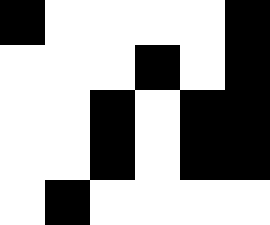[["black", "white", "white", "white", "white", "black"], ["white", "white", "white", "black", "white", "black"], ["white", "white", "black", "white", "black", "black"], ["white", "white", "black", "white", "black", "black"], ["white", "black", "white", "white", "white", "white"]]